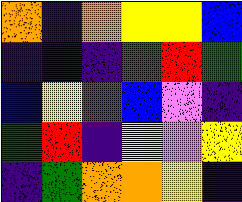[["orange", "indigo", "orange", "yellow", "yellow", "blue"], ["indigo", "indigo", "indigo", "green", "red", "green"], ["blue", "yellow", "red", "blue", "violet", "indigo"], ["green", "red", "indigo", "yellow", "violet", "yellow"], ["indigo", "green", "orange", "orange", "yellow", "indigo"]]